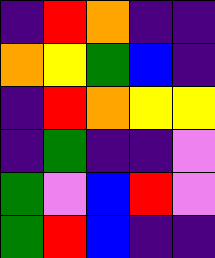[["indigo", "red", "orange", "indigo", "indigo"], ["orange", "yellow", "green", "blue", "indigo"], ["indigo", "red", "orange", "yellow", "yellow"], ["indigo", "green", "indigo", "indigo", "violet"], ["green", "violet", "blue", "red", "violet"], ["green", "red", "blue", "indigo", "indigo"]]